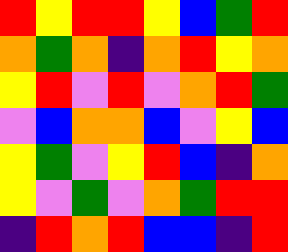[["red", "yellow", "red", "red", "yellow", "blue", "green", "red"], ["orange", "green", "orange", "indigo", "orange", "red", "yellow", "orange"], ["yellow", "red", "violet", "red", "violet", "orange", "red", "green"], ["violet", "blue", "orange", "orange", "blue", "violet", "yellow", "blue"], ["yellow", "green", "violet", "yellow", "red", "blue", "indigo", "orange"], ["yellow", "violet", "green", "violet", "orange", "green", "red", "red"], ["indigo", "red", "orange", "red", "blue", "blue", "indigo", "red"]]